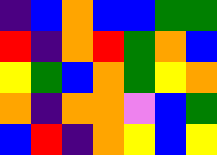[["indigo", "blue", "orange", "blue", "blue", "green", "green"], ["red", "indigo", "orange", "red", "green", "orange", "blue"], ["yellow", "green", "blue", "orange", "green", "yellow", "orange"], ["orange", "indigo", "orange", "orange", "violet", "blue", "green"], ["blue", "red", "indigo", "orange", "yellow", "blue", "yellow"]]